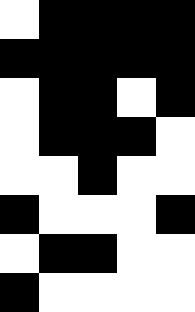[["white", "black", "black", "black", "black"], ["black", "black", "black", "black", "black"], ["white", "black", "black", "white", "black"], ["white", "black", "black", "black", "white"], ["white", "white", "black", "white", "white"], ["black", "white", "white", "white", "black"], ["white", "black", "black", "white", "white"], ["black", "white", "white", "white", "white"]]